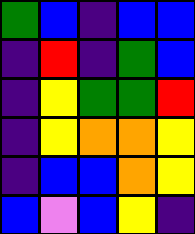[["green", "blue", "indigo", "blue", "blue"], ["indigo", "red", "indigo", "green", "blue"], ["indigo", "yellow", "green", "green", "red"], ["indigo", "yellow", "orange", "orange", "yellow"], ["indigo", "blue", "blue", "orange", "yellow"], ["blue", "violet", "blue", "yellow", "indigo"]]